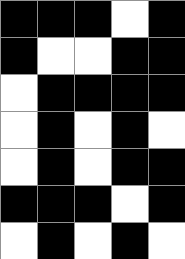[["black", "black", "black", "white", "black"], ["black", "white", "white", "black", "black"], ["white", "black", "black", "black", "black"], ["white", "black", "white", "black", "white"], ["white", "black", "white", "black", "black"], ["black", "black", "black", "white", "black"], ["white", "black", "white", "black", "white"]]